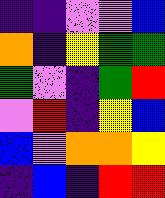[["indigo", "indigo", "violet", "violet", "blue"], ["orange", "indigo", "yellow", "green", "green"], ["green", "violet", "indigo", "green", "red"], ["violet", "red", "indigo", "yellow", "blue"], ["blue", "violet", "orange", "orange", "yellow"], ["indigo", "blue", "indigo", "red", "red"]]